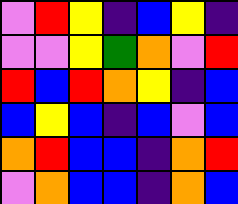[["violet", "red", "yellow", "indigo", "blue", "yellow", "indigo"], ["violet", "violet", "yellow", "green", "orange", "violet", "red"], ["red", "blue", "red", "orange", "yellow", "indigo", "blue"], ["blue", "yellow", "blue", "indigo", "blue", "violet", "blue"], ["orange", "red", "blue", "blue", "indigo", "orange", "red"], ["violet", "orange", "blue", "blue", "indigo", "orange", "blue"]]